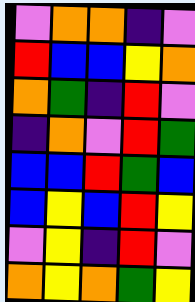[["violet", "orange", "orange", "indigo", "violet"], ["red", "blue", "blue", "yellow", "orange"], ["orange", "green", "indigo", "red", "violet"], ["indigo", "orange", "violet", "red", "green"], ["blue", "blue", "red", "green", "blue"], ["blue", "yellow", "blue", "red", "yellow"], ["violet", "yellow", "indigo", "red", "violet"], ["orange", "yellow", "orange", "green", "yellow"]]